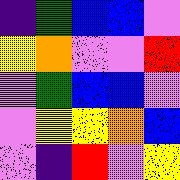[["indigo", "green", "blue", "blue", "violet"], ["yellow", "orange", "violet", "violet", "red"], ["violet", "green", "blue", "blue", "violet"], ["violet", "yellow", "yellow", "orange", "blue"], ["violet", "indigo", "red", "violet", "yellow"]]